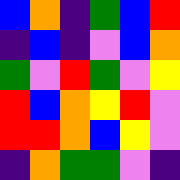[["blue", "orange", "indigo", "green", "blue", "red"], ["indigo", "blue", "indigo", "violet", "blue", "orange"], ["green", "violet", "red", "green", "violet", "yellow"], ["red", "blue", "orange", "yellow", "red", "violet"], ["red", "red", "orange", "blue", "yellow", "violet"], ["indigo", "orange", "green", "green", "violet", "indigo"]]